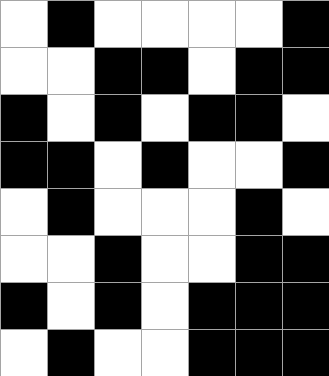[["white", "black", "white", "white", "white", "white", "black"], ["white", "white", "black", "black", "white", "black", "black"], ["black", "white", "black", "white", "black", "black", "white"], ["black", "black", "white", "black", "white", "white", "black"], ["white", "black", "white", "white", "white", "black", "white"], ["white", "white", "black", "white", "white", "black", "black"], ["black", "white", "black", "white", "black", "black", "black"], ["white", "black", "white", "white", "black", "black", "black"]]